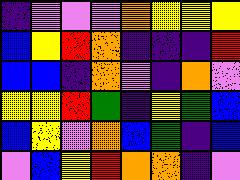[["indigo", "violet", "violet", "violet", "orange", "yellow", "yellow", "yellow"], ["blue", "yellow", "red", "orange", "indigo", "indigo", "indigo", "red"], ["blue", "blue", "indigo", "orange", "violet", "indigo", "orange", "violet"], ["yellow", "yellow", "red", "green", "indigo", "yellow", "green", "blue"], ["blue", "yellow", "violet", "orange", "blue", "green", "indigo", "blue"], ["violet", "blue", "yellow", "red", "orange", "orange", "indigo", "violet"]]